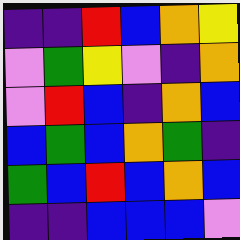[["indigo", "indigo", "red", "blue", "orange", "yellow"], ["violet", "green", "yellow", "violet", "indigo", "orange"], ["violet", "red", "blue", "indigo", "orange", "blue"], ["blue", "green", "blue", "orange", "green", "indigo"], ["green", "blue", "red", "blue", "orange", "blue"], ["indigo", "indigo", "blue", "blue", "blue", "violet"]]